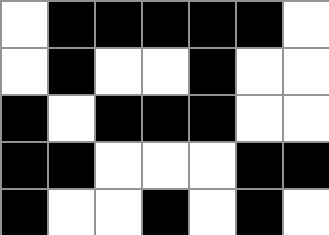[["white", "black", "black", "black", "black", "black", "white"], ["white", "black", "white", "white", "black", "white", "white"], ["black", "white", "black", "black", "black", "white", "white"], ["black", "black", "white", "white", "white", "black", "black"], ["black", "white", "white", "black", "white", "black", "white"]]